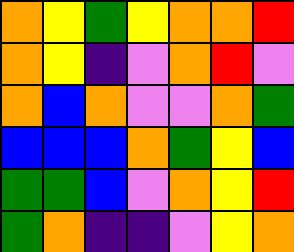[["orange", "yellow", "green", "yellow", "orange", "orange", "red"], ["orange", "yellow", "indigo", "violet", "orange", "red", "violet"], ["orange", "blue", "orange", "violet", "violet", "orange", "green"], ["blue", "blue", "blue", "orange", "green", "yellow", "blue"], ["green", "green", "blue", "violet", "orange", "yellow", "red"], ["green", "orange", "indigo", "indigo", "violet", "yellow", "orange"]]